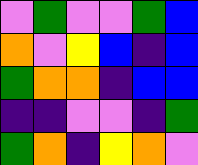[["violet", "green", "violet", "violet", "green", "blue"], ["orange", "violet", "yellow", "blue", "indigo", "blue"], ["green", "orange", "orange", "indigo", "blue", "blue"], ["indigo", "indigo", "violet", "violet", "indigo", "green"], ["green", "orange", "indigo", "yellow", "orange", "violet"]]